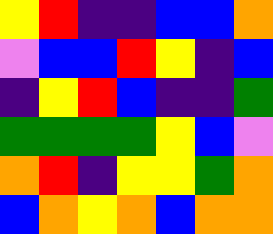[["yellow", "red", "indigo", "indigo", "blue", "blue", "orange"], ["violet", "blue", "blue", "red", "yellow", "indigo", "blue"], ["indigo", "yellow", "red", "blue", "indigo", "indigo", "green"], ["green", "green", "green", "green", "yellow", "blue", "violet"], ["orange", "red", "indigo", "yellow", "yellow", "green", "orange"], ["blue", "orange", "yellow", "orange", "blue", "orange", "orange"]]